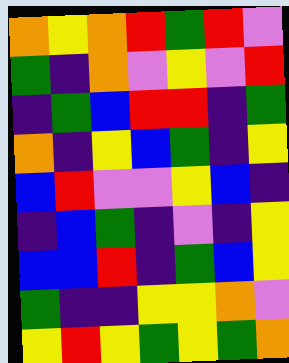[["orange", "yellow", "orange", "red", "green", "red", "violet"], ["green", "indigo", "orange", "violet", "yellow", "violet", "red"], ["indigo", "green", "blue", "red", "red", "indigo", "green"], ["orange", "indigo", "yellow", "blue", "green", "indigo", "yellow"], ["blue", "red", "violet", "violet", "yellow", "blue", "indigo"], ["indigo", "blue", "green", "indigo", "violet", "indigo", "yellow"], ["blue", "blue", "red", "indigo", "green", "blue", "yellow"], ["green", "indigo", "indigo", "yellow", "yellow", "orange", "violet"], ["yellow", "red", "yellow", "green", "yellow", "green", "orange"]]